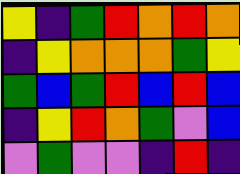[["yellow", "indigo", "green", "red", "orange", "red", "orange"], ["indigo", "yellow", "orange", "orange", "orange", "green", "yellow"], ["green", "blue", "green", "red", "blue", "red", "blue"], ["indigo", "yellow", "red", "orange", "green", "violet", "blue"], ["violet", "green", "violet", "violet", "indigo", "red", "indigo"]]